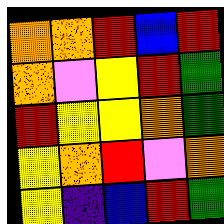[["orange", "orange", "red", "blue", "red"], ["orange", "violet", "yellow", "red", "green"], ["red", "yellow", "yellow", "orange", "green"], ["yellow", "orange", "red", "violet", "orange"], ["yellow", "indigo", "blue", "red", "green"]]